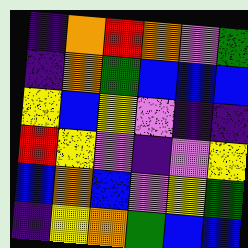[["indigo", "orange", "red", "orange", "violet", "green"], ["indigo", "orange", "green", "blue", "blue", "blue"], ["yellow", "blue", "yellow", "violet", "indigo", "indigo"], ["red", "yellow", "violet", "indigo", "violet", "yellow"], ["blue", "orange", "blue", "violet", "yellow", "green"], ["indigo", "yellow", "orange", "green", "blue", "blue"]]